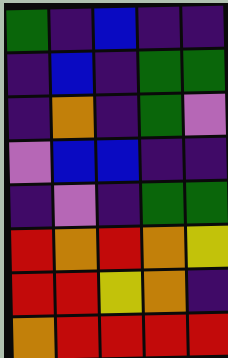[["green", "indigo", "blue", "indigo", "indigo"], ["indigo", "blue", "indigo", "green", "green"], ["indigo", "orange", "indigo", "green", "violet"], ["violet", "blue", "blue", "indigo", "indigo"], ["indigo", "violet", "indigo", "green", "green"], ["red", "orange", "red", "orange", "yellow"], ["red", "red", "yellow", "orange", "indigo"], ["orange", "red", "red", "red", "red"]]